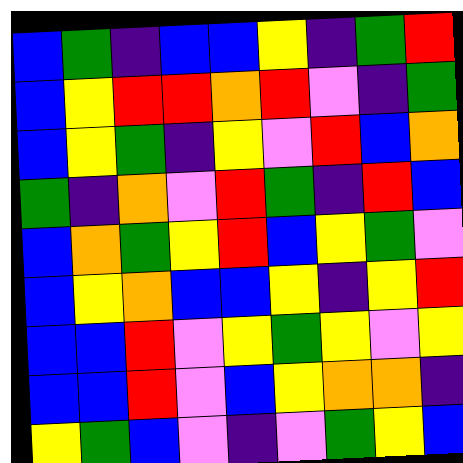[["blue", "green", "indigo", "blue", "blue", "yellow", "indigo", "green", "red"], ["blue", "yellow", "red", "red", "orange", "red", "violet", "indigo", "green"], ["blue", "yellow", "green", "indigo", "yellow", "violet", "red", "blue", "orange"], ["green", "indigo", "orange", "violet", "red", "green", "indigo", "red", "blue"], ["blue", "orange", "green", "yellow", "red", "blue", "yellow", "green", "violet"], ["blue", "yellow", "orange", "blue", "blue", "yellow", "indigo", "yellow", "red"], ["blue", "blue", "red", "violet", "yellow", "green", "yellow", "violet", "yellow"], ["blue", "blue", "red", "violet", "blue", "yellow", "orange", "orange", "indigo"], ["yellow", "green", "blue", "violet", "indigo", "violet", "green", "yellow", "blue"]]